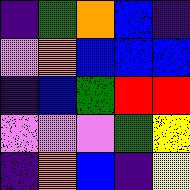[["indigo", "green", "orange", "blue", "indigo"], ["violet", "orange", "blue", "blue", "blue"], ["indigo", "blue", "green", "red", "red"], ["violet", "violet", "violet", "green", "yellow"], ["indigo", "orange", "blue", "indigo", "yellow"]]